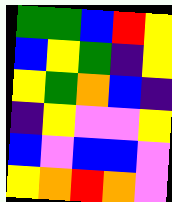[["green", "green", "blue", "red", "yellow"], ["blue", "yellow", "green", "indigo", "yellow"], ["yellow", "green", "orange", "blue", "indigo"], ["indigo", "yellow", "violet", "violet", "yellow"], ["blue", "violet", "blue", "blue", "violet"], ["yellow", "orange", "red", "orange", "violet"]]